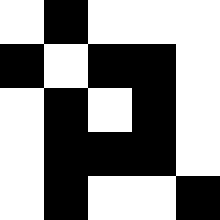[["white", "black", "white", "white", "white"], ["black", "white", "black", "black", "white"], ["white", "black", "white", "black", "white"], ["white", "black", "black", "black", "white"], ["white", "black", "white", "white", "black"]]